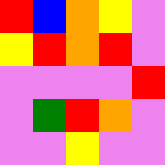[["red", "blue", "orange", "yellow", "violet"], ["yellow", "red", "orange", "red", "violet"], ["violet", "violet", "violet", "violet", "red"], ["violet", "green", "red", "orange", "violet"], ["violet", "violet", "yellow", "violet", "violet"]]